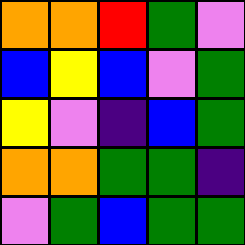[["orange", "orange", "red", "green", "violet"], ["blue", "yellow", "blue", "violet", "green"], ["yellow", "violet", "indigo", "blue", "green"], ["orange", "orange", "green", "green", "indigo"], ["violet", "green", "blue", "green", "green"]]